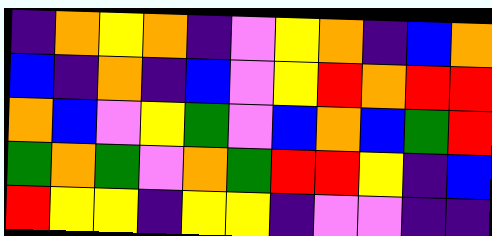[["indigo", "orange", "yellow", "orange", "indigo", "violet", "yellow", "orange", "indigo", "blue", "orange"], ["blue", "indigo", "orange", "indigo", "blue", "violet", "yellow", "red", "orange", "red", "red"], ["orange", "blue", "violet", "yellow", "green", "violet", "blue", "orange", "blue", "green", "red"], ["green", "orange", "green", "violet", "orange", "green", "red", "red", "yellow", "indigo", "blue"], ["red", "yellow", "yellow", "indigo", "yellow", "yellow", "indigo", "violet", "violet", "indigo", "indigo"]]